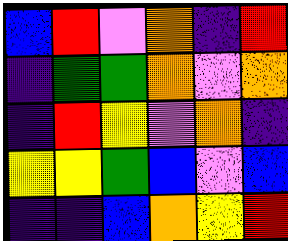[["blue", "red", "violet", "orange", "indigo", "red"], ["indigo", "green", "green", "orange", "violet", "orange"], ["indigo", "red", "yellow", "violet", "orange", "indigo"], ["yellow", "yellow", "green", "blue", "violet", "blue"], ["indigo", "indigo", "blue", "orange", "yellow", "red"]]